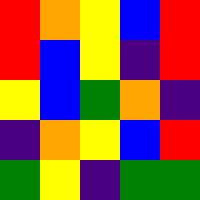[["red", "orange", "yellow", "blue", "red"], ["red", "blue", "yellow", "indigo", "red"], ["yellow", "blue", "green", "orange", "indigo"], ["indigo", "orange", "yellow", "blue", "red"], ["green", "yellow", "indigo", "green", "green"]]